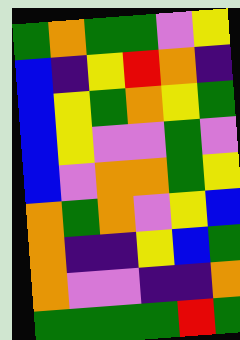[["green", "orange", "green", "green", "violet", "yellow"], ["blue", "indigo", "yellow", "red", "orange", "indigo"], ["blue", "yellow", "green", "orange", "yellow", "green"], ["blue", "yellow", "violet", "violet", "green", "violet"], ["blue", "violet", "orange", "orange", "green", "yellow"], ["orange", "green", "orange", "violet", "yellow", "blue"], ["orange", "indigo", "indigo", "yellow", "blue", "green"], ["orange", "violet", "violet", "indigo", "indigo", "orange"], ["green", "green", "green", "green", "red", "green"]]